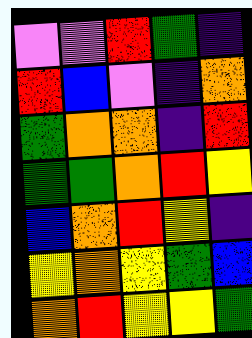[["violet", "violet", "red", "green", "indigo"], ["red", "blue", "violet", "indigo", "orange"], ["green", "orange", "orange", "indigo", "red"], ["green", "green", "orange", "red", "yellow"], ["blue", "orange", "red", "yellow", "indigo"], ["yellow", "orange", "yellow", "green", "blue"], ["orange", "red", "yellow", "yellow", "green"]]